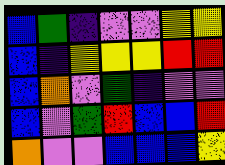[["blue", "green", "indigo", "violet", "violet", "yellow", "yellow"], ["blue", "indigo", "yellow", "yellow", "yellow", "red", "red"], ["blue", "orange", "violet", "green", "indigo", "violet", "violet"], ["blue", "violet", "green", "red", "blue", "blue", "red"], ["orange", "violet", "violet", "blue", "blue", "blue", "yellow"]]